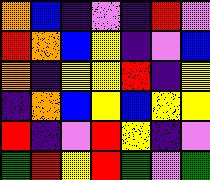[["orange", "blue", "indigo", "violet", "indigo", "red", "violet"], ["red", "orange", "blue", "yellow", "indigo", "violet", "blue"], ["orange", "indigo", "yellow", "yellow", "red", "indigo", "yellow"], ["indigo", "orange", "blue", "yellow", "blue", "yellow", "yellow"], ["red", "indigo", "violet", "red", "yellow", "indigo", "violet"], ["green", "red", "yellow", "red", "green", "violet", "green"]]